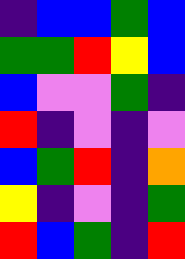[["indigo", "blue", "blue", "green", "blue"], ["green", "green", "red", "yellow", "blue"], ["blue", "violet", "violet", "green", "indigo"], ["red", "indigo", "violet", "indigo", "violet"], ["blue", "green", "red", "indigo", "orange"], ["yellow", "indigo", "violet", "indigo", "green"], ["red", "blue", "green", "indigo", "red"]]